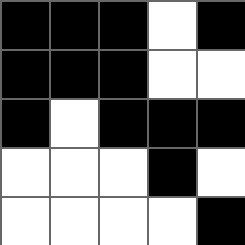[["black", "black", "black", "white", "black"], ["black", "black", "black", "white", "white"], ["black", "white", "black", "black", "black"], ["white", "white", "white", "black", "white"], ["white", "white", "white", "white", "black"]]